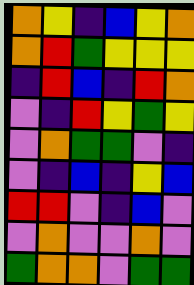[["orange", "yellow", "indigo", "blue", "yellow", "orange"], ["orange", "red", "green", "yellow", "yellow", "yellow"], ["indigo", "red", "blue", "indigo", "red", "orange"], ["violet", "indigo", "red", "yellow", "green", "yellow"], ["violet", "orange", "green", "green", "violet", "indigo"], ["violet", "indigo", "blue", "indigo", "yellow", "blue"], ["red", "red", "violet", "indigo", "blue", "violet"], ["violet", "orange", "violet", "violet", "orange", "violet"], ["green", "orange", "orange", "violet", "green", "green"]]